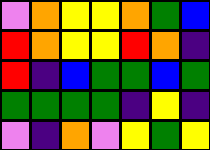[["violet", "orange", "yellow", "yellow", "orange", "green", "blue"], ["red", "orange", "yellow", "yellow", "red", "orange", "indigo"], ["red", "indigo", "blue", "green", "green", "blue", "green"], ["green", "green", "green", "green", "indigo", "yellow", "indigo"], ["violet", "indigo", "orange", "violet", "yellow", "green", "yellow"]]